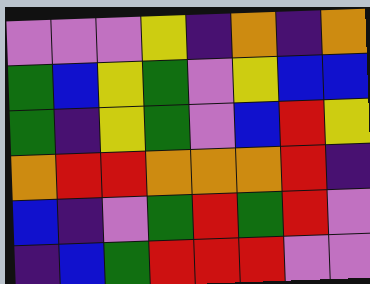[["violet", "violet", "violet", "yellow", "indigo", "orange", "indigo", "orange"], ["green", "blue", "yellow", "green", "violet", "yellow", "blue", "blue"], ["green", "indigo", "yellow", "green", "violet", "blue", "red", "yellow"], ["orange", "red", "red", "orange", "orange", "orange", "red", "indigo"], ["blue", "indigo", "violet", "green", "red", "green", "red", "violet"], ["indigo", "blue", "green", "red", "red", "red", "violet", "violet"]]